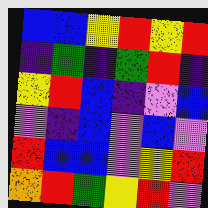[["blue", "blue", "yellow", "red", "yellow", "red"], ["indigo", "green", "indigo", "green", "red", "indigo"], ["yellow", "red", "blue", "indigo", "violet", "blue"], ["violet", "indigo", "blue", "violet", "blue", "violet"], ["red", "blue", "blue", "violet", "yellow", "red"], ["orange", "red", "green", "yellow", "red", "violet"]]